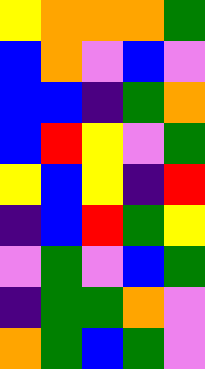[["yellow", "orange", "orange", "orange", "green"], ["blue", "orange", "violet", "blue", "violet"], ["blue", "blue", "indigo", "green", "orange"], ["blue", "red", "yellow", "violet", "green"], ["yellow", "blue", "yellow", "indigo", "red"], ["indigo", "blue", "red", "green", "yellow"], ["violet", "green", "violet", "blue", "green"], ["indigo", "green", "green", "orange", "violet"], ["orange", "green", "blue", "green", "violet"]]